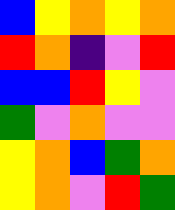[["blue", "yellow", "orange", "yellow", "orange"], ["red", "orange", "indigo", "violet", "red"], ["blue", "blue", "red", "yellow", "violet"], ["green", "violet", "orange", "violet", "violet"], ["yellow", "orange", "blue", "green", "orange"], ["yellow", "orange", "violet", "red", "green"]]